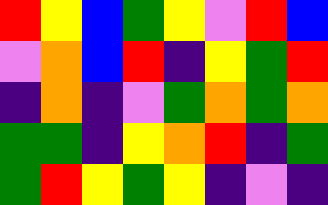[["red", "yellow", "blue", "green", "yellow", "violet", "red", "blue"], ["violet", "orange", "blue", "red", "indigo", "yellow", "green", "red"], ["indigo", "orange", "indigo", "violet", "green", "orange", "green", "orange"], ["green", "green", "indigo", "yellow", "orange", "red", "indigo", "green"], ["green", "red", "yellow", "green", "yellow", "indigo", "violet", "indigo"]]